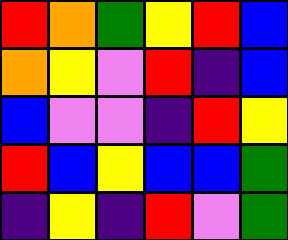[["red", "orange", "green", "yellow", "red", "blue"], ["orange", "yellow", "violet", "red", "indigo", "blue"], ["blue", "violet", "violet", "indigo", "red", "yellow"], ["red", "blue", "yellow", "blue", "blue", "green"], ["indigo", "yellow", "indigo", "red", "violet", "green"]]